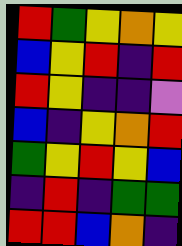[["red", "green", "yellow", "orange", "yellow"], ["blue", "yellow", "red", "indigo", "red"], ["red", "yellow", "indigo", "indigo", "violet"], ["blue", "indigo", "yellow", "orange", "red"], ["green", "yellow", "red", "yellow", "blue"], ["indigo", "red", "indigo", "green", "green"], ["red", "red", "blue", "orange", "indigo"]]